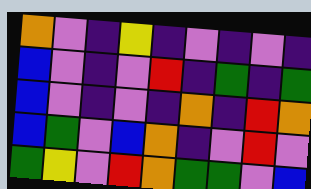[["orange", "violet", "indigo", "yellow", "indigo", "violet", "indigo", "violet", "indigo"], ["blue", "violet", "indigo", "violet", "red", "indigo", "green", "indigo", "green"], ["blue", "violet", "indigo", "violet", "indigo", "orange", "indigo", "red", "orange"], ["blue", "green", "violet", "blue", "orange", "indigo", "violet", "red", "violet"], ["green", "yellow", "violet", "red", "orange", "green", "green", "violet", "blue"]]